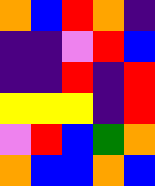[["orange", "blue", "red", "orange", "indigo"], ["indigo", "indigo", "violet", "red", "blue"], ["indigo", "indigo", "red", "indigo", "red"], ["yellow", "yellow", "yellow", "indigo", "red"], ["violet", "red", "blue", "green", "orange"], ["orange", "blue", "blue", "orange", "blue"]]